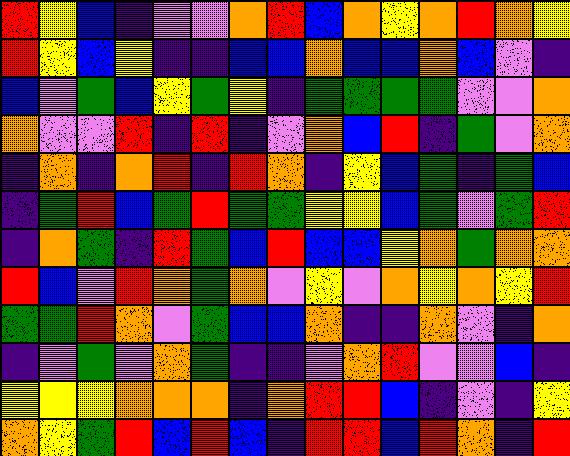[["red", "yellow", "blue", "indigo", "violet", "violet", "orange", "red", "blue", "orange", "yellow", "orange", "red", "orange", "yellow"], ["red", "yellow", "blue", "yellow", "indigo", "indigo", "blue", "blue", "orange", "blue", "blue", "orange", "blue", "violet", "indigo"], ["blue", "violet", "green", "blue", "yellow", "green", "yellow", "indigo", "green", "green", "green", "green", "violet", "violet", "orange"], ["orange", "violet", "violet", "red", "indigo", "red", "indigo", "violet", "orange", "blue", "red", "indigo", "green", "violet", "orange"], ["indigo", "orange", "indigo", "orange", "red", "indigo", "red", "orange", "indigo", "yellow", "blue", "green", "indigo", "green", "blue"], ["indigo", "green", "red", "blue", "green", "red", "green", "green", "yellow", "yellow", "blue", "green", "violet", "green", "red"], ["indigo", "orange", "green", "indigo", "red", "green", "blue", "red", "blue", "blue", "yellow", "orange", "green", "orange", "orange"], ["red", "blue", "violet", "red", "orange", "green", "orange", "violet", "yellow", "violet", "orange", "yellow", "orange", "yellow", "red"], ["green", "green", "red", "orange", "violet", "green", "blue", "blue", "orange", "indigo", "indigo", "orange", "violet", "indigo", "orange"], ["indigo", "violet", "green", "violet", "orange", "green", "indigo", "indigo", "violet", "orange", "red", "violet", "violet", "blue", "indigo"], ["yellow", "yellow", "yellow", "orange", "orange", "orange", "indigo", "orange", "red", "red", "blue", "indigo", "violet", "indigo", "yellow"], ["orange", "yellow", "green", "red", "blue", "red", "blue", "indigo", "red", "red", "blue", "red", "orange", "indigo", "red"]]